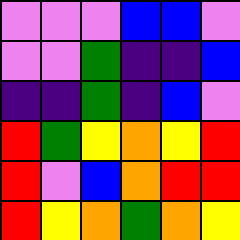[["violet", "violet", "violet", "blue", "blue", "violet"], ["violet", "violet", "green", "indigo", "indigo", "blue"], ["indigo", "indigo", "green", "indigo", "blue", "violet"], ["red", "green", "yellow", "orange", "yellow", "red"], ["red", "violet", "blue", "orange", "red", "red"], ["red", "yellow", "orange", "green", "orange", "yellow"]]